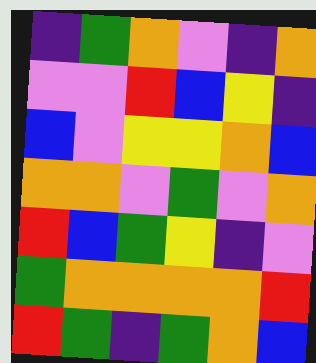[["indigo", "green", "orange", "violet", "indigo", "orange"], ["violet", "violet", "red", "blue", "yellow", "indigo"], ["blue", "violet", "yellow", "yellow", "orange", "blue"], ["orange", "orange", "violet", "green", "violet", "orange"], ["red", "blue", "green", "yellow", "indigo", "violet"], ["green", "orange", "orange", "orange", "orange", "red"], ["red", "green", "indigo", "green", "orange", "blue"]]